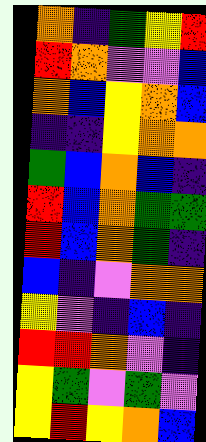[["orange", "indigo", "green", "yellow", "red"], ["red", "orange", "violet", "violet", "blue"], ["orange", "blue", "yellow", "orange", "blue"], ["indigo", "indigo", "yellow", "orange", "orange"], ["green", "blue", "orange", "blue", "indigo"], ["red", "blue", "orange", "green", "green"], ["red", "blue", "orange", "green", "indigo"], ["blue", "indigo", "violet", "orange", "orange"], ["yellow", "violet", "indigo", "blue", "indigo"], ["red", "red", "orange", "violet", "indigo"], ["yellow", "green", "violet", "green", "violet"], ["yellow", "red", "yellow", "orange", "blue"]]